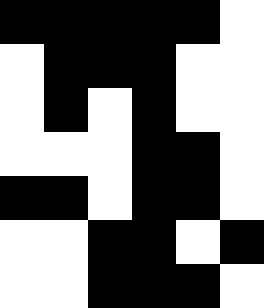[["black", "black", "black", "black", "black", "white"], ["white", "black", "black", "black", "white", "white"], ["white", "black", "white", "black", "white", "white"], ["white", "white", "white", "black", "black", "white"], ["black", "black", "white", "black", "black", "white"], ["white", "white", "black", "black", "white", "black"], ["white", "white", "black", "black", "black", "white"]]